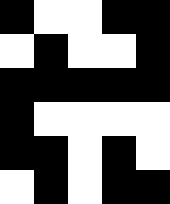[["black", "white", "white", "black", "black"], ["white", "black", "white", "white", "black"], ["black", "black", "black", "black", "black"], ["black", "white", "white", "white", "white"], ["black", "black", "white", "black", "white"], ["white", "black", "white", "black", "black"]]